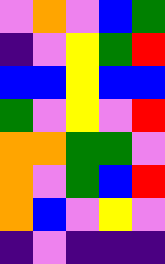[["violet", "orange", "violet", "blue", "green"], ["indigo", "violet", "yellow", "green", "red"], ["blue", "blue", "yellow", "blue", "blue"], ["green", "violet", "yellow", "violet", "red"], ["orange", "orange", "green", "green", "violet"], ["orange", "violet", "green", "blue", "red"], ["orange", "blue", "violet", "yellow", "violet"], ["indigo", "violet", "indigo", "indigo", "indigo"]]